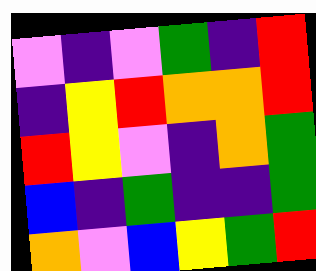[["violet", "indigo", "violet", "green", "indigo", "red"], ["indigo", "yellow", "red", "orange", "orange", "red"], ["red", "yellow", "violet", "indigo", "orange", "green"], ["blue", "indigo", "green", "indigo", "indigo", "green"], ["orange", "violet", "blue", "yellow", "green", "red"]]